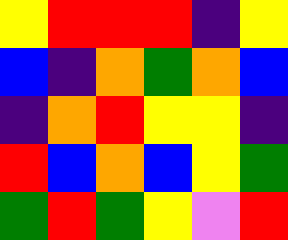[["yellow", "red", "red", "red", "indigo", "yellow"], ["blue", "indigo", "orange", "green", "orange", "blue"], ["indigo", "orange", "red", "yellow", "yellow", "indigo"], ["red", "blue", "orange", "blue", "yellow", "green"], ["green", "red", "green", "yellow", "violet", "red"]]